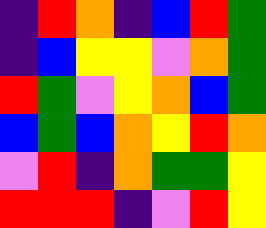[["indigo", "red", "orange", "indigo", "blue", "red", "green"], ["indigo", "blue", "yellow", "yellow", "violet", "orange", "green"], ["red", "green", "violet", "yellow", "orange", "blue", "green"], ["blue", "green", "blue", "orange", "yellow", "red", "orange"], ["violet", "red", "indigo", "orange", "green", "green", "yellow"], ["red", "red", "red", "indigo", "violet", "red", "yellow"]]